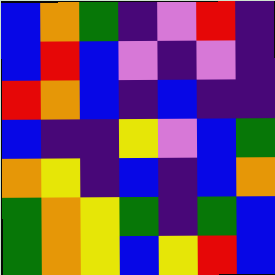[["blue", "orange", "green", "indigo", "violet", "red", "indigo"], ["blue", "red", "blue", "violet", "indigo", "violet", "indigo"], ["red", "orange", "blue", "indigo", "blue", "indigo", "indigo"], ["blue", "indigo", "indigo", "yellow", "violet", "blue", "green"], ["orange", "yellow", "indigo", "blue", "indigo", "blue", "orange"], ["green", "orange", "yellow", "green", "indigo", "green", "blue"], ["green", "orange", "yellow", "blue", "yellow", "red", "blue"]]